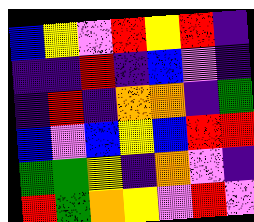[["blue", "yellow", "violet", "red", "yellow", "red", "indigo"], ["indigo", "indigo", "red", "indigo", "blue", "violet", "indigo"], ["indigo", "red", "indigo", "orange", "orange", "indigo", "green"], ["blue", "violet", "blue", "yellow", "blue", "red", "red"], ["green", "green", "yellow", "indigo", "orange", "violet", "indigo"], ["red", "green", "orange", "yellow", "violet", "red", "violet"]]